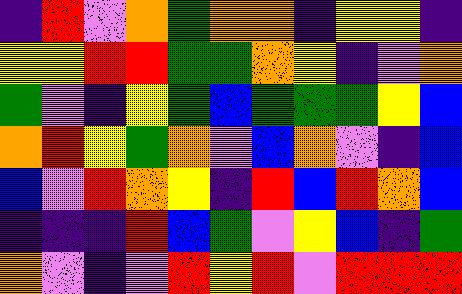[["indigo", "red", "violet", "orange", "green", "orange", "orange", "indigo", "yellow", "yellow", "indigo"], ["yellow", "yellow", "red", "red", "green", "green", "orange", "yellow", "indigo", "violet", "orange"], ["green", "violet", "indigo", "yellow", "green", "blue", "green", "green", "green", "yellow", "blue"], ["orange", "red", "yellow", "green", "orange", "violet", "blue", "orange", "violet", "indigo", "blue"], ["blue", "violet", "red", "orange", "yellow", "indigo", "red", "blue", "red", "orange", "blue"], ["indigo", "indigo", "indigo", "red", "blue", "green", "violet", "yellow", "blue", "indigo", "green"], ["orange", "violet", "indigo", "violet", "red", "yellow", "red", "violet", "red", "red", "red"]]